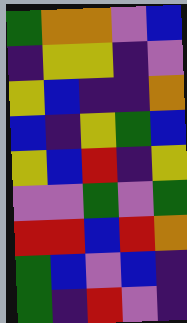[["green", "orange", "orange", "violet", "blue"], ["indigo", "yellow", "yellow", "indigo", "violet"], ["yellow", "blue", "indigo", "indigo", "orange"], ["blue", "indigo", "yellow", "green", "blue"], ["yellow", "blue", "red", "indigo", "yellow"], ["violet", "violet", "green", "violet", "green"], ["red", "red", "blue", "red", "orange"], ["green", "blue", "violet", "blue", "indigo"], ["green", "indigo", "red", "violet", "indigo"]]